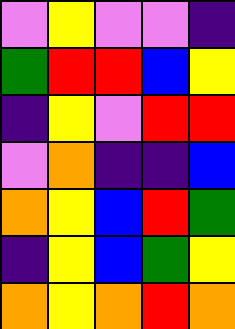[["violet", "yellow", "violet", "violet", "indigo"], ["green", "red", "red", "blue", "yellow"], ["indigo", "yellow", "violet", "red", "red"], ["violet", "orange", "indigo", "indigo", "blue"], ["orange", "yellow", "blue", "red", "green"], ["indigo", "yellow", "blue", "green", "yellow"], ["orange", "yellow", "orange", "red", "orange"]]